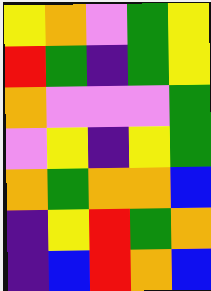[["yellow", "orange", "violet", "green", "yellow"], ["red", "green", "indigo", "green", "yellow"], ["orange", "violet", "violet", "violet", "green"], ["violet", "yellow", "indigo", "yellow", "green"], ["orange", "green", "orange", "orange", "blue"], ["indigo", "yellow", "red", "green", "orange"], ["indigo", "blue", "red", "orange", "blue"]]